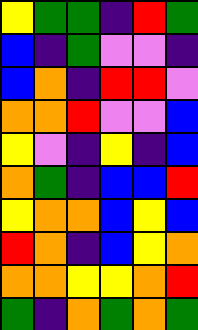[["yellow", "green", "green", "indigo", "red", "green"], ["blue", "indigo", "green", "violet", "violet", "indigo"], ["blue", "orange", "indigo", "red", "red", "violet"], ["orange", "orange", "red", "violet", "violet", "blue"], ["yellow", "violet", "indigo", "yellow", "indigo", "blue"], ["orange", "green", "indigo", "blue", "blue", "red"], ["yellow", "orange", "orange", "blue", "yellow", "blue"], ["red", "orange", "indigo", "blue", "yellow", "orange"], ["orange", "orange", "yellow", "yellow", "orange", "red"], ["green", "indigo", "orange", "green", "orange", "green"]]